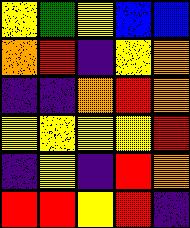[["yellow", "green", "yellow", "blue", "blue"], ["orange", "red", "indigo", "yellow", "orange"], ["indigo", "indigo", "orange", "red", "orange"], ["yellow", "yellow", "yellow", "yellow", "red"], ["indigo", "yellow", "indigo", "red", "orange"], ["red", "red", "yellow", "red", "indigo"]]